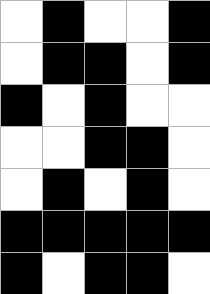[["white", "black", "white", "white", "black"], ["white", "black", "black", "white", "black"], ["black", "white", "black", "white", "white"], ["white", "white", "black", "black", "white"], ["white", "black", "white", "black", "white"], ["black", "black", "black", "black", "black"], ["black", "white", "black", "black", "white"]]